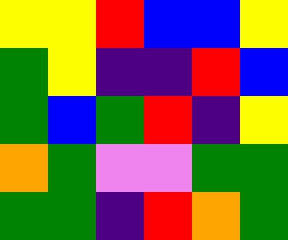[["yellow", "yellow", "red", "blue", "blue", "yellow"], ["green", "yellow", "indigo", "indigo", "red", "blue"], ["green", "blue", "green", "red", "indigo", "yellow"], ["orange", "green", "violet", "violet", "green", "green"], ["green", "green", "indigo", "red", "orange", "green"]]